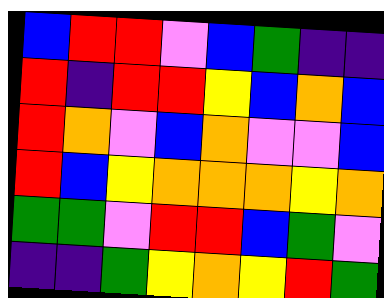[["blue", "red", "red", "violet", "blue", "green", "indigo", "indigo"], ["red", "indigo", "red", "red", "yellow", "blue", "orange", "blue"], ["red", "orange", "violet", "blue", "orange", "violet", "violet", "blue"], ["red", "blue", "yellow", "orange", "orange", "orange", "yellow", "orange"], ["green", "green", "violet", "red", "red", "blue", "green", "violet"], ["indigo", "indigo", "green", "yellow", "orange", "yellow", "red", "green"]]